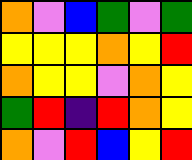[["orange", "violet", "blue", "green", "violet", "green"], ["yellow", "yellow", "yellow", "orange", "yellow", "red"], ["orange", "yellow", "yellow", "violet", "orange", "yellow"], ["green", "red", "indigo", "red", "orange", "yellow"], ["orange", "violet", "red", "blue", "yellow", "red"]]